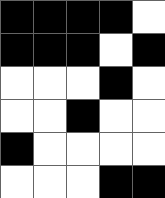[["black", "black", "black", "black", "white"], ["black", "black", "black", "white", "black"], ["white", "white", "white", "black", "white"], ["white", "white", "black", "white", "white"], ["black", "white", "white", "white", "white"], ["white", "white", "white", "black", "black"]]